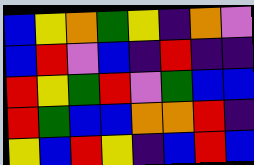[["blue", "yellow", "orange", "green", "yellow", "indigo", "orange", "violet"], ["blue", "red", "violet", "blue", "indigo", "red", "indigo", "indigo"], ["red", "yellow", "green", "red", "violet", "green", "blue", "blue"], ["red", "green", "blue", "blue", "orange", "orange", "red", "indigo"], ["yellow", "blue", "red", "yellow", "indigo", "blue", "red", "blue"]]